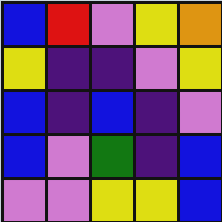[["blue", "red", "violet", "yellow", "orange"], ["yellow", "indigo", "indigo", "violet", "yellow"], ["blue", "indigo", "blue", "indigo", "violet"], ["blue", "violet", "green", "indigo", "blue"], ["violet", "violet", "yellow", "yellow", "blue"]]